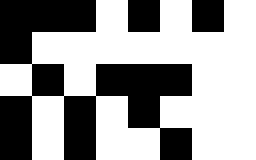[["black", "black", "black", "white", "black", "white", "black", "white"], ["black", "white", "white", "white", "white", "white", "white", "white"], ["white", "black", "white", "black", "black", "black", "white", "white"], ["black", "white", "black", "white", "black", "white", "white", "white"], ["black", "white", "black", "white", "white", "black", "white", "white"]]